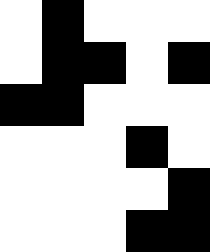[["white", "black", "white", "white", "white"], ["white", "black", "black", "white", "black"], ["black", "black", "white", "white", "white"], ["white", "white", "white", "black", "white"], ["white", "white", "white", "white", "black"], ["white", "white", "white", "black", "black"]]